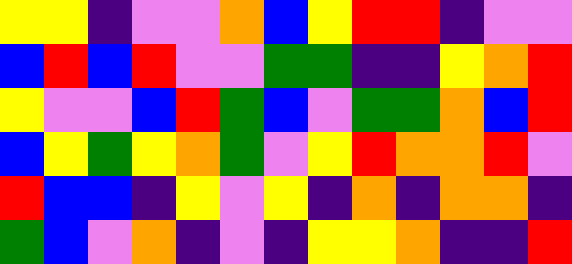[["yellow", "yellow", "indigo", "violet", "violet", "orange", "blue", "yellow", "red", "red", "indigo", "violet", "violet"], ["blue", "red", "blue", "red", "violet", "violet", "green", "green", "indigo", "indigo", "yellow", "orange", "red"], ["yellow", "violet", "violet", "blue", "red", "green", "blue", "violet", "green", "green", "orange", "blue", "red"], ["blue", "yellow", "green", "yellow", "orange", "green", "violet", "yellow", "red", "orange", "orange", "red", "violet"], ["red", "blue", "blue", "indigo", "yellow", "violet", "yellow", "indigo", "orange", "indigo", "orange", "orange", "indigo"], ["green", "blue", "violet", "orange", "indigo", "violet", "indigo", "yellow", "yellow", "orange", "indigo", "indigo", "red"]]